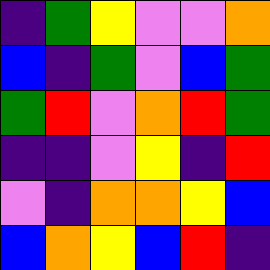[["indigo", "green", "yellow", "violet", "violet", "orange"], ["blue", "indigo", "green", "violet", "blue", "green"], ["green", "red", "violet", "orange", "red", "green"], ["indigo", "indigo", "violet", "yellow", "indigo", "red"], ["violet", "indigo", "orange", "orange", "yellow", "blue"], ["blue", "orange", "yellow", "blue", "red", "indigo"]]